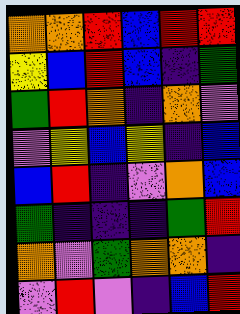[["orange", "orange", "red", "blue", "red", "red"], ["yellow", "blue", "red", "blue", "indigo", "green"], ["green", "red", "orange", "indigo", "orange", "violet"], ["violet", "yellow", "blue", "yellow", "indigo", "blue"], ["blue", "red", "indigo", "violet", "orange", "blue"], ["green", "indigo", "indigo", "indigo", "green", "red"], ["orange", "violet", "green", "orange", "orange", "indigo"], ["violet", "red", "violet", "indigo", "blue", "red"]]